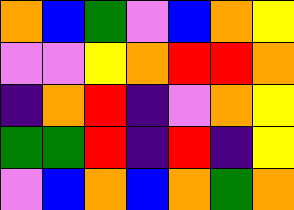[["orange", "blue", "green", "violet", "blue", "orange", "yellow"], ["violet", "violet", "yellow", "orange", "red", "red", "orange"], ["indigo", "orange", "red", "indigo", "violet", "orange", "yellow"], ["green", "green", "red", "indigo", "red", "indigo", "yellow"], ["violet", "blue", "orange", "blue", "orange", "green", "orange"]]